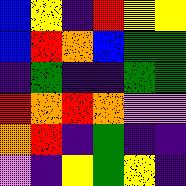[["blue", "yellow", "indigo", "red", "yellow", "yellow"], ["blue", "red", "orange", "blue", "green", "green"], ["indigo", "green", "indigo", "indigo", "green", "green"], ["red", "orange", "red", "orange", "violet", "violet"], ["orange", "red", "indigo", "green", "indigo", "indigo"], ["violet", "indigo", "yellow", "green", "yellow", "indigo"]]